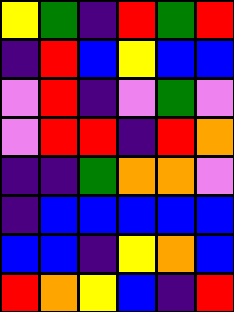[["yellow", "green", "indigo", "red", "green", "red"], ["indigo", "red", "blue", "yellow", "blue", "blue"], ["violet", "red", "indigo", "violet", "green", "violet"], ["violet", "red", "red", "indigo", "red", "orange"], ["indigo", "indigo", "green", "orange", "orange", "violet"], ["indigo", "blue", "blue", "blue", "blue", "blue"], ["blue", "blue", "indigo", "yellow", "orange", "blue"], ["red", "orange", "yellow", "blue", "indigo", "red"]]